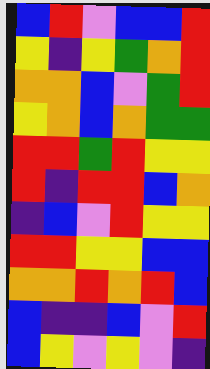[["blue", "red", "violet", "blue", "blue", "red"], ["yellow", "indigo", "yellow", "green", "orange", "red"], ["orange", "orange", "blue", "violet", "green", "red"], ["yellow", "orange", "blue", "orange", "green", "green"], ["red", "red", "green", "red", "yellow", "yellow"], ["red", "indigo", "red", "red", "blue", "orange"], ["indigo", "blue", "violet", "red", "yellow", "yellow"], ["red", "red", "yellow", "yellow", "blue", "blue"], ["orange", "orange", "red", "orange", "red", "blue"], ["blue", "indigo", "indigo", "blue", "violet", "red"], ["blue", "yellow", "violet", "yellow", "violet", "indigo"]]